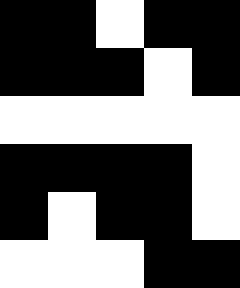[["black", "black", "white", "black", "black"], ["black", "black", "black", "white", "black"], ["white", "white", "white", "white", "white"], ["black", "black", "black", "black", "white"], ["black", "white", "black", "black", "white"], ["white", "white", "white", "black", "black"]]